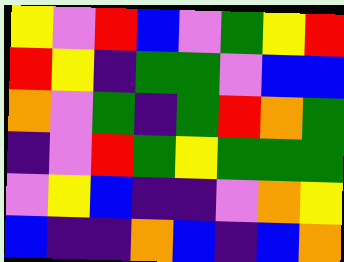[["yellow", "violet", "red", "blue", "violet", "green", "yellow", "red"], ["red", "yellow", "indigo", "green", "green", "violet", "blue", "blue"], ["orange", "violet", "green", "indigo", "green", "red", "orange", "green"], ["indigo", "violet", "red", "green", "yellow", "green", "green", "green"], ["violet", "yellow", "blue", "indigo", "indigo", "violet", "orange", "yellow"], ["blue", "indigo", "indigo", "orange", "blue", "indigo", "blue", "orange"]]